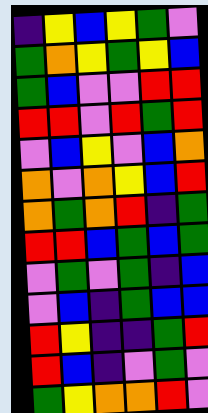[["indigo", "yellow", "blue", "yellow", "green", "violet"], ["green", "orange", "yellow", "green", "yellow", "blue"], ["green", "blue", "violet", "violet", "red", "red"], ["red", "red", "violet", "red", "green", "red"], ["violet", "blue", "yellow", "violet", "blue", "orange"], ["orange", "violet", "orange", "yellow", "blue", "red"], ["orange", "green", "orange", "red", "indigo", "green"], ["red", "red", "blue", "green", "blue", "green"], ["violet", "green", "violet", "green", "indigo", "blue"], ["violet", "blue", "indigo", "green", "blue", "blue"], ["red", "yellow", "indigo", "indigo", "green", "red"], ["red", "blue", "indigo", "violet", "green", "violet"], ["green", "yellow", "orange", "orange", "red", "violet"]]